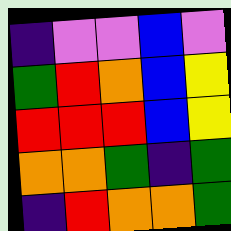[["indigo", "violet", "violet", "blue", "violet"], ["green", "red", "orange", "blue", "yellow"], ["red", "red", "red", "blue", "yellow"], ["orange", "orange", "green", "indigo", "green"], ["indigo", "red", "orange", "orange", "green"]]